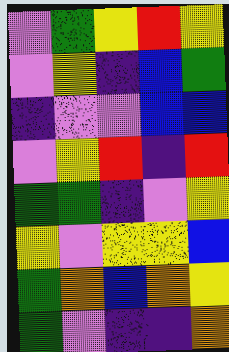[["violet", "green", "yellow", "red", "yellow"], ["violet", "yellow", "indigo", "blue", "green"], ["indigo", "violet", "violet", "blue", "blue"], ["violet", "yellow", "red", "indigo", "red"], ["green", "green", "indigo", "violet", "yellow"], ["yellow", "violet", "yellow", "yellow", "blue"], ["green", "orange", "blue", "orange", "yellow"], ["green", "violet", "indigo", "indigo", "orange"]]